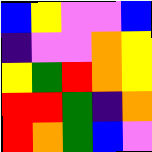[["blue", "yellow", "violet", "violet", "blue"], ["indigo", "violet", "violet", "orange", "yellow"], ["yellow", "green", "red", "orange", "yellow"], ["red", "red", "green", "indigo", "orange"], ["red", "orange", "green", "blue", "violet"]]